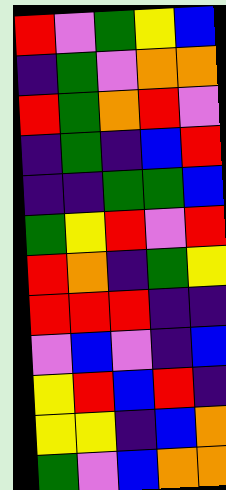[["red", "violet", "green", "yellow", "blue"], ["indigo", "green", "violet", "orange", "orange"], ["red", "green", "orange", "red", "violet"], ["indigo", "green", "indigo", "blue", "red"], ["indigo", "indigo", "green", "green", "blue"], ["green", "yellow", "red", "violet", "red"], ["red", "orange", "indigo", "green", "yellow"], ["red", "red", "red", "indigo", "indigo"], ["violet", "blue", "violet", "indigo", "blue"], ["yellow", "red", "blue", "red", "indigo"], ["yellow", "yellow", "indigo", "blue", "orange"], ["green", "violet", "blue", "orange", "orange"]]